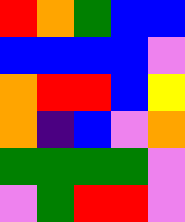[["red", "orange", "green", "blue", "blue"], ["blue", "blue", "blue", "blue", "violet"], ["orange", "red", "red", "blue", "yellow"], ["orange", "indigo", "blue", "violet", "orange"], ["green", "green", "green", "green", "violet"], ["violet", "green", "red", "red", "violet"]]